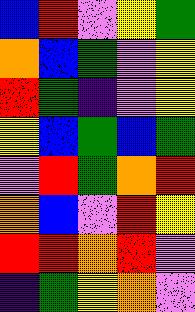[["blue", "red", "violet", "yellow", "green"], ["orange", "blue", "green", "violet", "yellow"], ["red", "green", "indigo", "violet", "yellow"], ["yellow", "blue", "green", "blue", "green"], ["violet", "red", "green", "orange", "red"], ["orange", "blue", "violet", "red", "yellow"], ["red", "red", "orange", "red", "violet"], ["indigo", "green", "yellow", "orange", "violet"]]